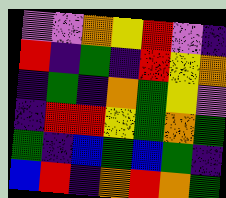[["violet", "violet", "orange", "yellow", "red", "violet", "indigo"], ["red", "indigo", "green", "indigo", "red", "yellow", "orange"], ["indigo", "green", "indigo", "orange", "green", "yellow", "violet"], ["indigo", "red", "red", "yellow", "green", "orange", "green"], ["green", "indigo", "blue", "green", "blue", "green", "indigo"], ["blue", "red", "indigo", "orange", "red", "orange", "green"]]